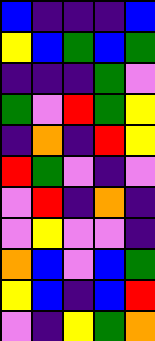[["blue", "indigo", "indigo", "indigo", "blue"], ["yellow", "blue", "green", "blue", "green"], ["indigo", "indigo", "indigo", "green", "violet"], ["green", "violet", "red", "green", "yellow"], ["indigo", "orange", "indigo", "red", "yellow"], ["red", "green", "violet", "indigo", "violet"], ["violet", "red", "indigo", "orange", "indigo"], ["violet", "yellow", "violet", "violet", "indigo"], ["orange", "blue", "violet", "blue", "green"], ["yellow", "blue", "indigo", "blue", "red"], ["violet", "indigo", "yellow", "green", "orange"]]